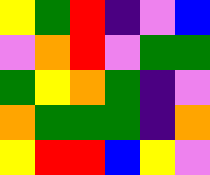[["yellow", "green", "red", "indigo", "violet", "blue"], ["violet", "orange", "red", "violet", "green", "green"], ["green", "yellow", "orange", "green", "indigo", "violet"], ["orange", "green", "green", "green", "indigo", "orange"], ["yellow", "red", "red", "blue", "yellow", "violet"]]